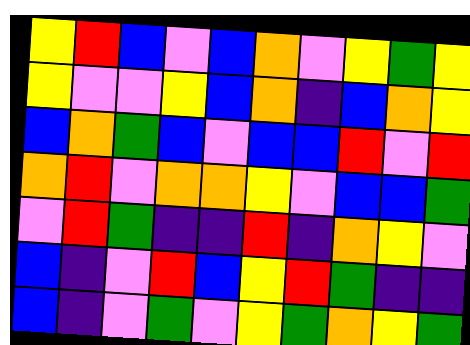[["yellow", "red", "blue", "violet", "blue", "orange", "violet", "yellow", "green", "yellow"], ["yellow", "violet", "violet", "yellow", "blue", "orange", "indigo", "blue", "orange", "yellow"], ["blue", "orange", "green", "blue", "violet", "blue", "blue", "red", "violet", "red"], ["orange", "red", "violet", "orange", "orange", "yellow", "violet", "blue", "blue", "green"], ["violet", "red", "green", "indigo", "indigo", "red", "indigo", "orange", "yellow", "violet"], ["blue", "indigo", "violet", "red", "blue", "yellow", "red", "green", "indigo", "indigo"], ["blue", "indigo", "violet", "green", "violet", "yellow", "green", "orange", "yellow", "green"]]